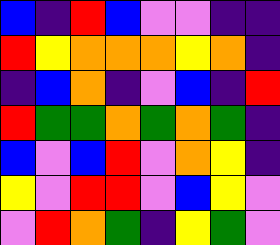[["blue", "indigo", "red", "blue", "violet", "violet", "indigo", "indigo"], ["red", "yellow", "orange", "orange", "orange", "yellow", "orange", "indigo"], ["indigo", "blue", "orange", "indigo", "violet", "blue", "indigo", "red"], ["red", "green", "green", "orange", "green", "orange", "green", "indigo"], ["blue", "violet", "blue", "red", "violet", "orange", "yellow", "indigo"], ["yellow", "violet", "red", "red", "violet", "blue", "yellow", "violet"], ["violet", "red", "orange", "green", "indigo", "yellow", "green", "violet"]]